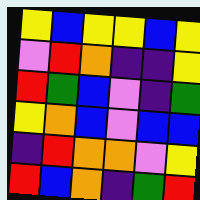[["yellow", "blue", "yellow", "yellow", "blue", "yellow"], ["violet", "red", "orange", "indigo", "indigo", "yellow"], ["red", "green", "blue", "violet", "indigo", "green"], ["yellow", "orange", "blue", "violet", "blue", "blue"], ["indigo", "red", "orange", "orange", "violet", "yellow"], ["red", "blue", "orange", "indigo", "green", "red"]]